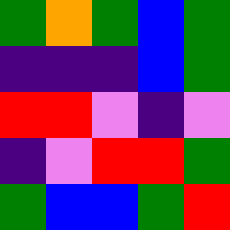[["green", "orange", "green", "blue", "green"], ["indigo", "indigo", "indigo", "blue", "green"], ["red", "red", "violet", "indigo", "violet"], ["indigo", "violet", "red", "red", "green"], ["green", "blue", "blue", "green", "red"]]